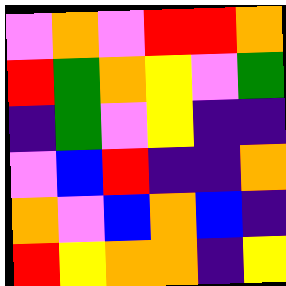[["violet", "orange", "violet", "red", "red", "orange"], ["red", "green", "orange", "yellow", "violet", "green"], ["indigo", "green", "violet", "yellow", "indigo", "indigo"], ["violet", "blue", "red", "indigo", "indigo", "orange"], ["orange", "violet", "blue", "orange", "blue", "indigo"], ["red", "yellow", "orange", "orange", "indigo", "yellow"]]